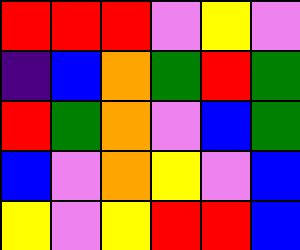[["red", "red", "red", "violet", "yellow", "violet"], ["indigo", "blue", "orange", "green", "red", "green"], ["red", "green", "orange", "violet", "blue", "green"], ["blue", "violet", "orange", "yellow", "violet", "blue"], ["yellow", "violet", "yellow", "red", "red", "blue"]]